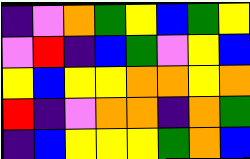[["indigo", "violet", "orange", "green", "yellow", "blue", "green", "yellow"], ["violet", "red", "indigo", "blue", "green", "violet", "yellow", "blue"], ["yellow", "blue", "yellow", "yellow", "orange", "orange", "yellow", "orange"], ["red", "indigo", "violet", "orange", "orange", "indigo", "orange", "green"], ["indigo", "blue", "yellow", "yellow", "yellow", "green", "orange", "blue"]]